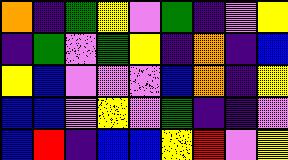[["orange", "indigo", "green", "yellow", "violet", "green", "indigo", "violet", "yellow"], ["indigo", "green", "violet", "green", "yellow", "indigo", "orange", "indigo", "blue"], ["yellow", "blue", "violet", "violet", "violet", "blue", "orange", "indigo", "yellow"], ["blue", "blue", "violet", "yellow", "violet", "green", "indigo", "indigo", "violet"], ["blue", "red", "indigo", "blue", "blue", "yellow", "red", "violet", "yellow"]]